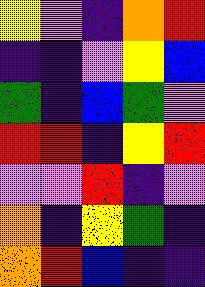[["yellow", "violet", "indigo", "orange", "red"], ["indigo", "indigo", "violet", "yellow", "blue"], ["green", "indigo", "blue", "green", "violet"], ["red", "red", "indigo", "yellow", "red"], ["violet", "violet", "red", "indigo", "violet"], ["orange", "indigo", "yellow", "green", "indigo"], ["orange", "red", "blue", "indigo", "indigo"]]